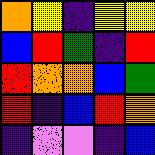[["orange", "yellow", "indigo", "yellow", "yellow"], ["blue", "red", "green", "indigo", "red"], ["red", "orange", "orange", "blue", "green"], ["red", "indigo", "blue", "red", "orange"], ["indigo", "violet", "violet", "indigo", "blue"]]